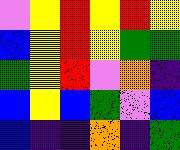[["violet", "yellow", "red", "yellow", "red", "yellow"], ["blue", "yellow", "red", "yellow", "green", "green"], ["green", "yellow", "red", "violet", "orange", "indigo"], ["blue", "yellow", "blue", "green", "violet", "blue"], ["blue", "indigo", "indigo", "orange", "indigo", "green"]]